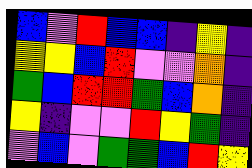[["blue", "violet", "red", "blue", "blue", "indigo", "yellow", "indigo"], ["yellow", "yellow", "blue", "red", "violet", "violet", "orange", "indigo"], ["green", "blue", "red", "red", "green", "blue", "orange", "indigo"], ["yellow", "indigo", "violet", "violet", "red", "yellow", "green", "indigo"], ["violet", "blue", "violet", "green", "green", "blue", "red", "yellow"]]